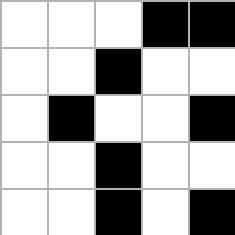[["white", "white", "white", "black", "black"], ["white", "white", "black", "white", "white"], ["white", "black", "white", "white", "black"], ["white", "white", "black", "white", "white"], ["white", "white", "black", "white", "black"]]